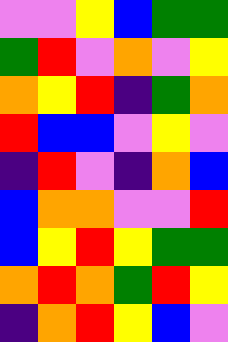[["violet", "violet", "yellow", "blue", "green", "green"], ["green", "red", "violet", "orange", "violet", "yellow"], ["orange", "yellow", "red", "indigo", "green", "orange"], ["red", "blue", "blue", "violet", "yellow", "violet"], ["indigo", "red", "violet", "indigo", "orange", "blue"], ["blue", "orange", "orange", "violet", "violet", "red"], ["blue", "yellow", "red", "yellow", "green", "green"], ["orange", "red", "orange", "green", "red", "yellow"], ["indigo", "orange", "red", "yellow", "blue", "violet"]]